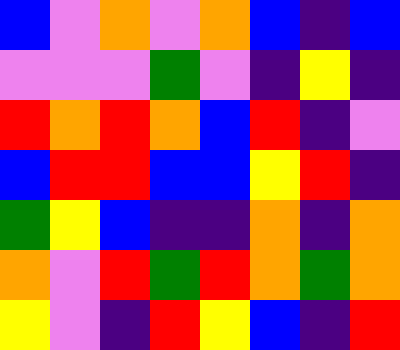[["blue", "violet", "orange", "violet", "orange", "blue", "indigo", "blue"], ["violet", "violet", "violet", "green", "violet", "indigo", "yellow", "indigo"], ["red", "orange", "red", "orange", "blue", "red", "indigo", "violet"], ["blue", "red", "red", "blue", "blue", "yellow", "red", "indigo"], ["green", "yellow", "blue", "indigo", "indigo", "orange", "indigo", "orange"], ["orange", "violet", "red", "green", "red", "orange", "green", "orange"], ["yellow", "violet", "indigo", "red", "yellow", "blue", "indigo", "red"]]